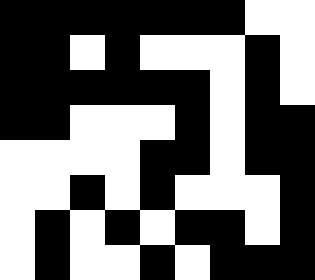[["black", "black", "black", "black", "black", "black", "black", "white", "white"], ["black", "black", "white", "black", "white", "white", "white", "black", "white"], ["black", "black", "black", "black", "black", "black", "white", "black", "white"], ["black", "black", "white", "white", "white", "black", "white", "black", "black"], ["white", "white", "white", "white", "black", "black", "white", "black", "black"], ["white", "white", "black", "white", "black", "white", "white", "white", "black"], ["white", "black", "white", "black", "white", "black", "black", "white", "black"], ["white", "black", "white", "white", "black", "white", "black", "black", "black"]]